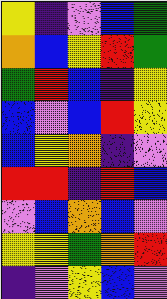[["yellow", "indigo", "violet", "blue", "green"], ["orange", "blue", "yellow", "red", "green"], ["green", "red", "blue", "indigo", "yellow"], ["blue", "violet", "blue", "red", "yellow"], ["blue", "yellow", "orange", "indigo", "violet"], ["red", "red", "indigo", "red", "blue"], ["violet", "blue", "orange", "blue", "violet"], ["yellow", "yellow", "green", "orange", "red"], ["indigo", "violet", "yellow", "blue", "violet"]]